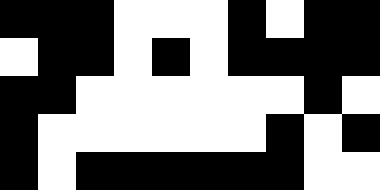[["black", "black", "black", "white", "white", "white", "black", "white", "black", "black"], ["white", "black", "black", "white", "black", "white", "black", "black", "black", "black"], ["black", "black", "white", "white", "white", "white", "white", "white", "black", "white"], ["black", "white", "white", "white", "white", "white", "white", "black", "white", "black"], ["black", "white", "black", "black", "black", "black", "black", "black", "white", "white"]]